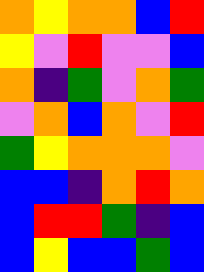[["orange", "yellow", "orange", "orange", "blue", "red"], ["yellow", "violet", "red", "violet", "violet", "blue"], ["orange", "indigo", "green", "violet", "orange", "green"], ["violet", "orange", "blue", "orange", "violet", "red"], ["green", "yellow", "orange", "orange", "orange", "violet"], ["blue", "blue", "indigo", "orange", "red", "orange"], ["blue", "red", "red", "green", "indigo", "blue"], ["blue", "yellow", "blue", "blue", "green", "blue"]]